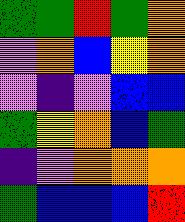[["green", "green", "red", "green", "orange"], ["violet", "orange", "blue", "yellow", "orange"], ["violet", "indigo", "violet", "blue", "blue"], ["green", "yellow", "orange", "blue", "green"], ["indigo", "violet", "orange", "orange", "orange"], ["green", "blue", "blue", "blue", "red"]]